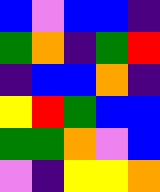[["blue", "violet", "blue", "blue", "indigo"], ["green", "orange", "indigo", "green", "red"], ["indigo", "blue", "blue", "orange", "indigo"], ["yellow", "red", "green", "blue", "blue"], ["green", "green", "orange", "violet", "blue"], ["violet", "indigo", "yellow", "yellow", "orange"]]